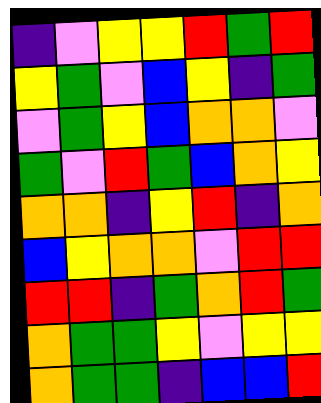[["indigo", "violet", "yellow", "yellow", "red", "green", "red"], ["yellow", "green", "violet", "blue", "yellow", "indigo", "green"], ["violet", "green", "yellow", "blue", "orange", "orange", "violet"], ["green", "violet", "red", "green", "blue", "orange", "yellow"], ["orange", "orange", "indigo", "yellow", "red", "indigo", "orange"], ["blue", "yellow", "orange", "orange", "violet", "red", "red"], ["red", "red", "indigo", "green", "orange", "red", "green"], ["orange", "green", "green", "yellow", "violet", "yellow", "yellow"], ["orange", "green", "green", "indigo", "blue", "blue", "red"]]